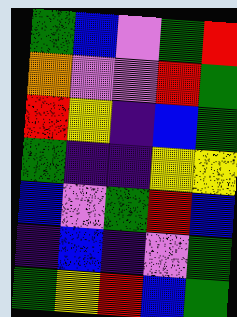[["green", "blue", "violet", "green", "red"], ["orange", "violet", "violet", "red", "green"], ["red", "yellow", "indigo", "blue", "green"], ["green", "indigo", "indigo", "yellow", "yellow"], ["blue", "violet", "green", "red", "blue"], ["indigo", "blue", "indigo", "violet", "green"], ["green", "yellow", "red", "blue", "green"]]